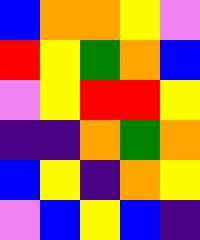[["blue", "orange", "orange", "yellow", "violet"], ["red", "yellow", "green", "orange", "blue"], ["violet", "yellow", "red", "red", "yellow"], ["indigo", "indigo", "orange", "green", "orange"], ["blue", "yellow", "indigo", "orange", "yellow"], ["violet", "blue", "yellow", "blue", "indigo"]]